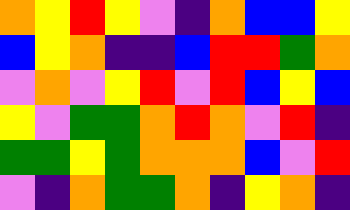[["orange", "yellow", "red", "yellow", "violet", "indigo", "orange", "blue", "blue", "yellow"], ["blue", "yellow", "orange", "indigo", "indigo", "blue", "red", "red", "green", "orange"], ["violet", "orange", "violet", "yellow", "red", "violet", "red", "blue", "yellow", "blue"], ["yellow", "violet", "green", "green", "orange", "red", "orange", "violet", "red", "indigo"], ["green", "green", "yellow", "green", "orange", "orange", "orange", "blue", "violet", "red"], ["violet", "indigo", "orange", "green", "green", "orange", "indigo", "yellow", "orange", "indigo"]]